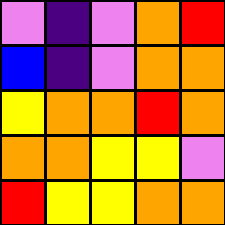[["violet", "indigo", "violet", "orange", "red"], ["blue", "indigo", "violet", "orange", "orange"], ["yellow", "orange", "orange", "red", "orange"], ["orange", "orange", "yellow", "yellow", "violet"], ["red", "yellow", "yellow", "orange", "orange"]]